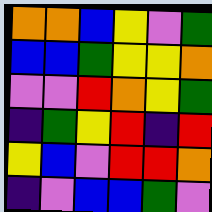[["orange", "orange", "blue", "yellow", "violet", "green"], ["blue", "blue", "green", "yellow", "yellow", "orange"], ["violet", "violet", "red", "orange", "yellow", "green"], ["indigo", "green", "yellow", "red", "indigo", "red"], ["yellow", "blue", "violet", "red", "red", "orange"], ["indigo", "violet", "blue", "blue", "green", "violet"]]